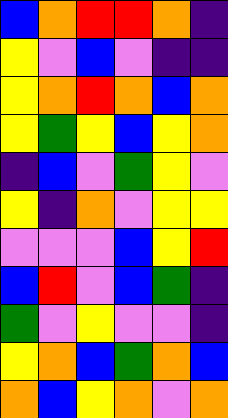[["blue", "orange", "red", "red", "orange", "indigo"], ["yellow", "violet", "blue", "violet", "indigo", "indigo"], ["yellow", "orange", "red", "orange", "blue", "orange"], ["yellow", "green", "yellow", "blue", "yellow", "orange"], ["indigo", "blue", "violet", "green", "yellow", "violet"], ["yellow", "indigo", "orange", "violet", "yellow", "yellow"], ["violet", "violet", "violet", "blue", "yellow", "red"], ["blue", "red", "violet", "blue", "green", "indigo"], ["green", "violet", "yellow", "violet", "violet", "indigo"], ["yellow", "orange", "blue", "green", "orange", "blue"], ["orange", "blue", "yellow", "orange", "violet", "orange"]]